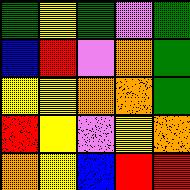[["green", "yellow", "green", "violet", "green"], ["blue", "red", "violet", "orange", "green"], ["yellow", "yellow", "orange", "orange", "green"], ["red", "yellow", "violet", "yellow", "orange"], ["orange", "yellow", "blue", "red", "red"]]